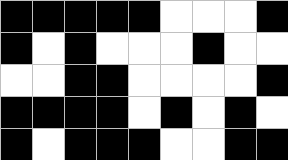[["black", "black", "black", "black", "black", "white", "white", "white", "black"], ["black", "white", "black", "white", "white", "white", "black", "white", "white"], ["white", "white", "black", "black", "white", "white", "white", "white", "black"], ["black", "black", "black", "black", "white", "black", "white", "black", "white"], ["black", "white", "black", "black", "black", "white", "white", "black", "black"]]